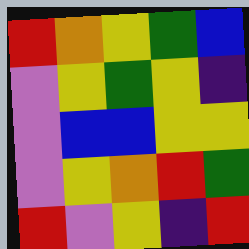[["red", "orange", "yellow", "green", "blue"], ["violet", "yellow", "green", "yellow", "indigo"], ["violet", "blue", "blue", "yellow", "yellow"], ["violet", "yellow", "orange", "red", "green"], ["red", "violet", "yellow", "indigo", "red"]]